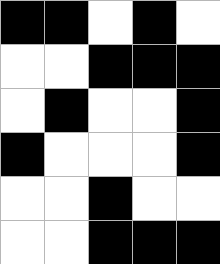[["black", "black", "white", "black", "white"], ["white", "white", "black", "black", "black"], ["white", "black", "white", "white", "black"], ["black", "white", "white", "white", "black"], ["white", "white", "black", "white", "white"], ["white", "white", "black", "black", "black"]]